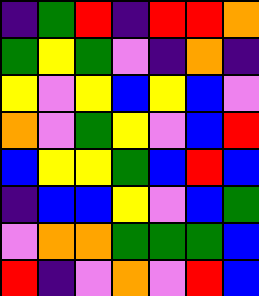[["indigo", "green", "red", "indigo", "red", "red", "orange"], ["green", "yellow", "green", "violet", "indigo", "orange", "indigo"], ["yellow", "violet", "yellow", "blue", "yellow", "blue", "violet"], ["orange", "violet", "green", "yellow", "violet", "blue", "red"], ["blue", "yellow", "yellow", "green", "blue", "red", "blue"], ["indigo", "blue", "blue", "yellow", "violet", "blue", "green"], ["violet", "orange", "orange", "green", "green", "green", "blue"], ["red", "indigo", "violet", "orange", "violet", "red", "blue"]]